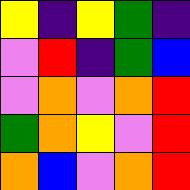[["yellow", "indigo", "yellow", "green", "indigo"], ["violet", "red", "indigo", "green", "blue"], ["violet", "orange", "violet", "orange", "red"], ["green", "orange", "yellow", "violet", "red"], ["orange", "blue", "violet", "orange", "red"]]